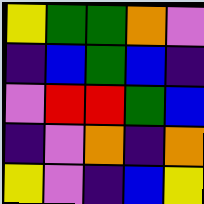[["yellow", "green", "green", "orange", "violet"], ["indigo", "blue", "green", "blue", "indigo"], ["violet", "red", "red", "green", "blue"], ["indigo", "violet", "orange", "indigo", "orange"], ["yellow", "violet", "indigo", "blue", "yellow"]]